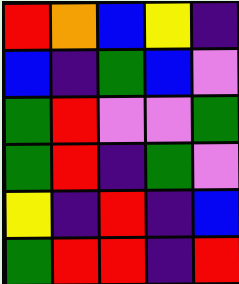[["red", "orange", "blue", "yellow", "indigo"], ["blue", "indigo", "green", "blue", "violet"], ["green", "red", "violet", "violet", "green"], ["green", "red", "indigo", "green", "violet"], ["yellow", "indigo", "red", "indigo", "blue"], ["green", "red", "red", "indigo", "red"]]